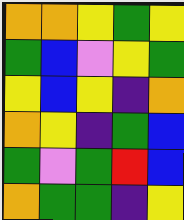[["orange", "orange", "yellow", "green", "yellow"], ["green", "blue", "violet", "yellow", "green"], ["yellow", "blue", "yellow", "indigo", "orange"], ["orange", "yellow", "indigo", "green", "blue"], ["green", "violet", "green", "red", "blue"], ["orange", "green", "green", "indigo", "yellow"]]